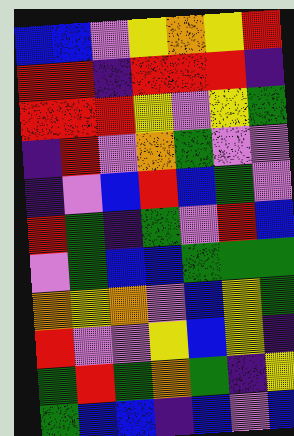[["blue", "blue", "violet", "yellow", "orange", "yellow", "red"], ["red", "red", "indigo", "red", "red", "red", "indigo"], ["red", "red", "red", "yellow", "violet", "yellow", "green"], ["indigo", "red", "violet", "orange", "green", "violet", "violet"], ["indigo", "violet", "blue", "red", "blue", "green", "violet"], ["red", "green", "indigo", "green", "violet", "red", "blue"], ["violet", "green", "blue", "blue", "green", "green", "green"], ["orange", "yellow", "orange", "violet", "blue", "yellow", "green"], ["red", "violet", "violet", "yellow", "blue", "yellow", "indigo"], ["green", "red", "green", "orange", "green", "indigo", "yellow"], ["green", "blue", "blue", "indigo", "blue", "violet", "blue"]]